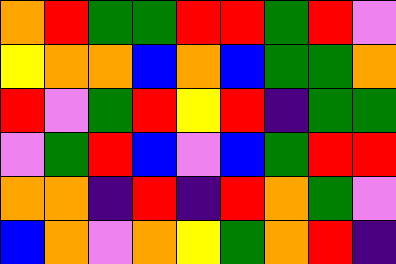[["orange", "red", "green", "green", "red", "red", "green", "red", "violet"], ["yellow", "orange", "orange", "blue", "orange", "blue", "green", "green", "orange"], ["red", "violet", "green", "red", "yellow", "red", "indigo", "green", "green"], ["violet", "green", "red", "blue", "violet", "blue", "green", "red", "red"], ["orange", "orange", "indigo", "red", "indigo", "red", "orange", "green", "violet"], ["blue", "orange", "violet", "orange", "yellow", "green", "orange", "red", "indigo"]]